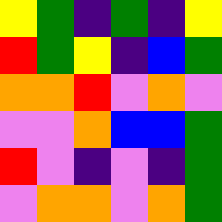[["yellow", "green", "indigo", "green", "indigo", "yellow"], ["red", "green", "yellow", "indigo", "blue", "green"], ["orange", "orange", "red", "violet", "orange", "violet"], ["violet", "violet", "orange", "blue", "blue", "green"], ["red", "violet", "indigo", "violet", "indigo", "green"], ["violet", "orange", "orange", "violet", "orange", "green"]]